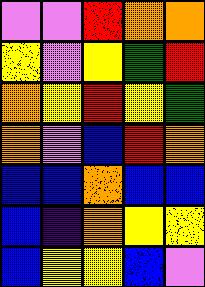[["violet", "violet", "red", "orange", "orange"], ["yellow", "violet", "yellow", "green", "red"], ["orange", "yellow", "red", "yellow", "green"], ["orange", "violet", "blue", "red", "orange"], ["blue", "blue", "orange", "blue", "blue"], ["blue", "indigo", "orange", "yellow", "yellow"], ["blue", "yellow", "yellow", "blue", "violet"]]